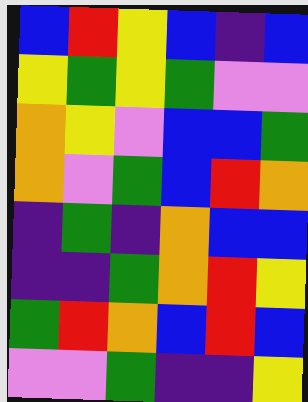[["blue", "red", "yellow", "blue", "indigo", "blue"], ["yellow", "green", "yellow", "green", "violet", "violet"], ["orange", "yellow", "violet", "blue", "blue", "green"], ["orange", "violet", "green", "blue", "red", "orange"], ["indigo", "green", "indigo", "orange", "blue", "blue"], ["indigo", "indigo", "green", "orange", "red", "yellow"], ["green", "red", "orange", "blue", "red", "blue"], ["violet", "violet", "green", "indigo", "indigo", "yellow"]]